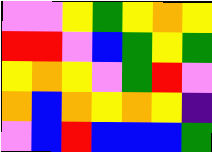[["violet", "violet", "yellow", "green", "yellow", "orange", "yellow"], ["red", "red", "violet", "blue", "green", "yellow", "green"], ["yellow", "orange", "yellow", "violet", "green", "red", "violet"], ["orange", "blue", "orange", "yellow", "orange", "yellow", "indigo"], ["violet", "blue", "red", "blue", "blue", "blue", "green"]]